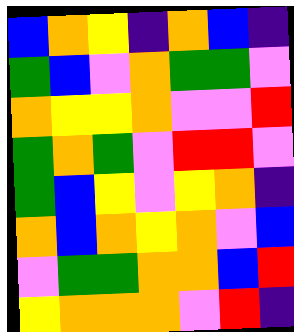[["blue", "orange", "yellow", "indigo", "orange", "blue", "indigo"], ["green", "blue", "violet", "orange", "green", "green", "violet"], ["orange", "yellow", "yellow", "orange", "violet", "violet", "red"], ["green", "orange", "green", "violet", "red", "red", "violet"], ["green", "blue", "yellow", "violet", "yellow", "orange", "indigo"], ["orange", "blue", "orange", "yellow", "orange", "violet", "blue"], ["violet", "green", "green", "orange", "orange", "blue", "red"], ["yellow", "orange", "orange", "orange", "violet", "red", "indigo"]]